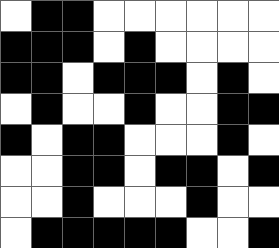[["white", "black", "black", "white", "white", "white", "white", "white", "white"], ["black", "black", "black", "white", "black", "white", "white", "white", "white"], ["black", "black", "white", "black", "black", "black", "white", "black", "white"], ["white", "black", "white", "white", "black", "white", "white", "black", "black"], ["black", "white", "black", "black", "white", "white", "white", "black", "white"], ["white", "white", "black", "black", "white", "black", "black", "white", "black"], ["white", "white", "black", "white", "white", "white", "black", "white", "white"], ["white", "black", "black", "black", "black", "black", "white", "white", "black"]]